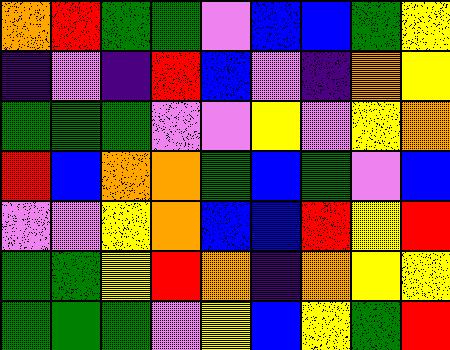[["orange", "red", "green", "green", "violet", "blue", "blue", "green", "yellow"], ["indigo", "violet", "indigo", "red", "blue", "violet", "indigo", "orange", "yellow"], ["green", "green", "green", "violet", "violet", "yellow", "violet", "yellow", "orange"], ["red", "blue", "orange", "orange", "green", "blue", "green", "violet", "blue"], ["violet", "violet", "yellow", "orange", "blue", "blue", "red", "yellow", "red"], ["green", "green", "yellow", "red", "orange", "indigo", "orange", "yellow", "yellow"], ["green", "green", "green", "violet", "yellow", "blue", "yellow", "green", "red"]]